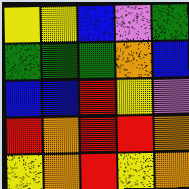[["yellow", "yellow", "blue", "violet", "green"], ["green", "green", "green", "orange", "blue"], ["blue", "blue", "red", "yellow", "violet"], ["red", "orange", "red", "red", "orange"], ["yellow", "orange", "red", "yellow", "orange"]]